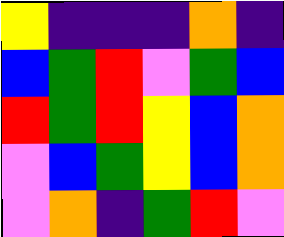[["yellow", "indigo", "indigo", "indigo", "orange", "indigo"], ["blue", "green", "red", "violet", "green", "blue"], ["red", "green", "red", "yellow", "blue", "orange"], ["violet", "blue", "green", "yellow", "blue", "orange"], ["violet", "orange", "indigo", "green", "red", "violet"]]